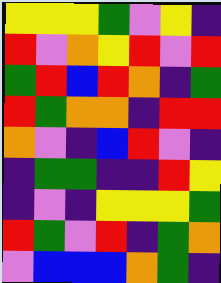[["yellow", "yellow", "yellow", "green", "violet", "yellow", "indigo"], ["red", "violet", "orange", "yellow", "red", "violet", "red"], ["green", "red", "blue", "red", "orange", "indigo", "green"], ["red", "green", "orange", "orange", "indigo", "red", "red"], ["orange", "violet", "indigo", "blue", "red", "violet", "indigo"], ["indigo", "green", "green", "indigo", "indigo", "red", "yellow"], ["indigo", "violet", "indigo", "yellow", "yellow", "yellow", "green"], ["red", "green", "violet", "red", "indigo", "green", "orange"], ["violet", "blue", "blue", "blue", "orange", "green", "indigo"]]